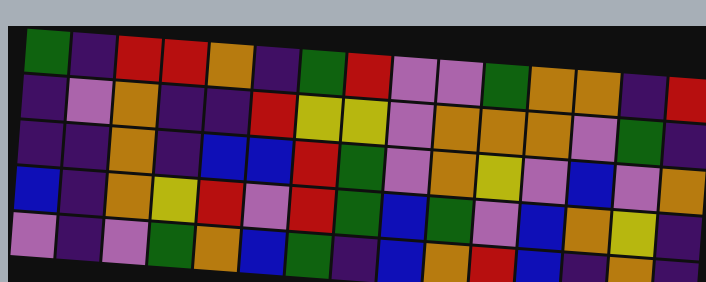[["green", "indigo", "red", "red", "orange", "indigo", "green", "red", "violet", "violet", "green", "orange", "orange", "indigo", "red"], ["indigo", "violet", "orange", "indigo", "indigo", "red", "yellow", "yellow", "violet", "orange", "orange", "orange", "violet", "green", "indigo"], ["indigo", "indigo", "orange", "indigo", "blue", "blue", "red", "green", "violet", "orange", "yellow", "violet", "blue", "violet", "orange"], ["blue", "indigo", "orange", "yellow", "red", "violet", "red", "green", "blue", "green", "violet", "blue", "orange", "yellow", "indigo"], ["violet", "indigo", "violet", "green", "orange", "blue", "green", "indigo", "blue", "orange", "red", "blue", "indigo", "orange", "indigo"]]